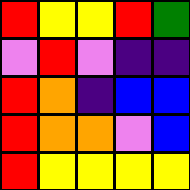[["red", "yellow", "yellow", "red", "green"], ["violet", "red", "violet", "indigo", "indigo"], ["red", "orange", "indigo", "blue", "blue"], ["red", "orange", "orange", "violet", "blue"], ["red", "yellow", "yellow", "yellow", "yellow"]]